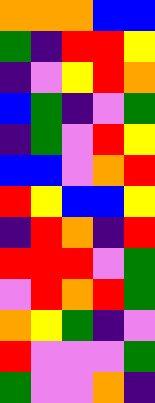[["orange", "orange", "orange", "blue", "blue"], ["green", "indigo", "red", "red", "yellow"], ["indigo", "violet", "yellow", "red", "orange"], ["blue", "green", "indigo", "violet", "green"], ["indigo", "green", "violet", "red", "yellow"], ["blue", "blue", "violet", "orange", "red"], ["red", "yellow", "blue", "blue", "yellow"], ["indigo", "red", "orange", "indigo", "red"], ["red", "red", "red", "violet", "green"], ["violet", "red", "orange", "red", "green"], ["orange", "yellow", "green", "indigo", "violet"], ["red", "violet", "violet", "violet", "green"], ["green", "violet", "violet", "orange", "indigo"]]